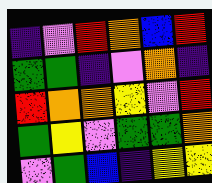[["indigo", "violet", "red", "orange", "blue", "red"], ["green", "green", "indigo", "violet", "orange", "indigo"], ["red", "orange", "orange", "yellow", "violet", "red"], ["green", "yellow", "violet", "green", "green", "orange"], ["violet", "green", "blue", "indigo", "yellow", "yellow"]]